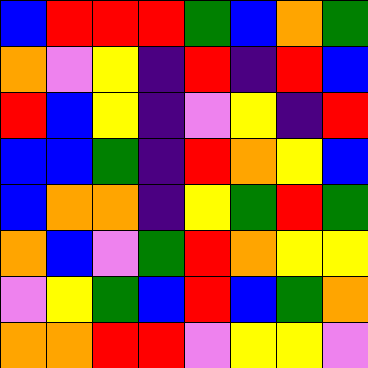[["blue", "red", "red", "red", "green", "blue", "orange", "green"], ["orange", "violet", "yellow", "indigo", "red", "indigo", "red", "blue"], ["red", "blue", "yellow", "indigo", "violet", "yellow", "indigo", "red"], ["blue", "blue", "green", "indigo", "red", "orange", "yellow", "blue"], ["blue", "orange", "orange", "indigo", "yellow", "green", "red", "green"], ["orange", "blue", "violet", "green", "red", "orange", "yellow", "yellow"], ["violet", "yellow", "green", "blue", "red", "blue", "green", "orange"], ["orange", "orange", "red", "red", "violet", "yellow", "yellow", "violet"]]